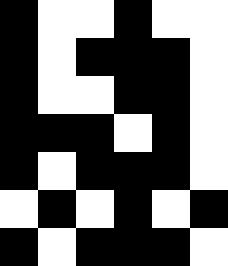[["black", "white", "white", "black", "white", "white"], ["black", "white", "black", "black", "black", "white"], ["black", "white", "white", "black", "black", "white"], ["black", "black", "black", "white", "black", "white"], ["black", "white", "black", "black", "black", "white"], ["white", "black", "white", "black", "white", "black"], ["black", "white", "black", "black", "black", "white"]]